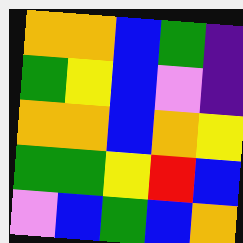[["orange", "orange", "blue", "green", "indigo"], ["green", "yellow", "blue", "violet", "indigo"], ["orange", "orange", "blue", "orange", "yellow"], ["green", "green", "yellow", "red", "blue"], ["violet", "blue", "green", "blue", "orange"]]